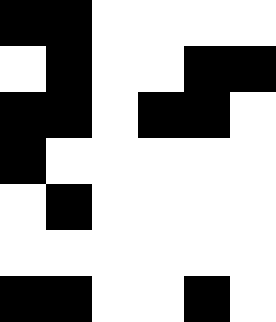[["black", "black", "white", "white", "white", "white"], ["white", "black", "white", "white", "black", "black"], ["black", "black", "white", "black", "black", "white"], ["black", "white", "white", "white", "white", "white"], ["white", "black", "white", "white", "white", "white"], ["white", "white", "white", "white", "white", "white"], ["black", "black", "white", "white", "black", "white"]]